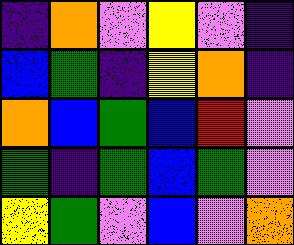[["indigo", "orange", "violet", "yellow", "violet", "indigo"], ["blue", "green", "indigo", "yellow", "orange", "indigo"], ["orange", "blue", "green", "blue", "red", "violet"], ["green", "indigo", "green", "blue", "green", "violet"], ["yellow", "green", "violet", "blue", "violet", "orange"]]